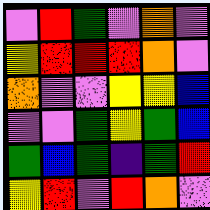[["violet", "red", "green", "violet", "orange", "violet"], ["yellow", "red", "red", "red", "orange", "violet"], ["orange", "violet", "violet", "yellow", "yellow", "blue"], ["violet", "violet", "green", "yellow", "green", "blue"], ["green", "blue", "green", "indigo", "green", "red"], ["yellow", "red", "violet", "red", "orange", "violet"]]